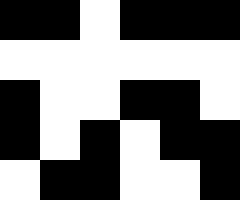[["black", "black", "white", "black", "black", "black"], ["white", "white", "white", "white", "white", "white"], ["black", "white", "white", "black", "black", "white"], ["black", "white", "black", "white", "black", "black"], ["white", "black", "black", "white", "white", "black"]]